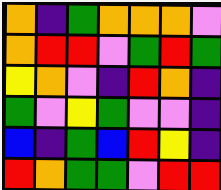[["orange", "indigo", "green", "orange", "orange", "orange", "violet"], ["orange", "red", "red", "violet", "green", "red", "green"], ["yellow", "orange", "violet", "indigo", "red", "orange", "indigo"], ["green", "violet", "yellow", "green", "violet", "violet", "indigo"], ["blue", "indigo", "green", "blue", "red", "yellow", "indigo"], ["red", "orange", "green", "green", "violet", "red", "red"]]